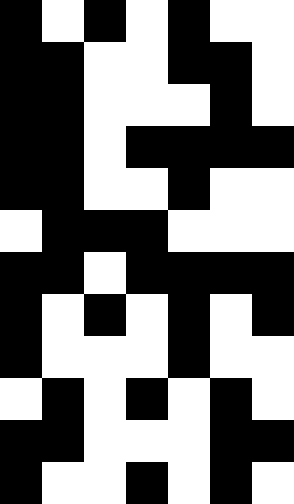[["black", "white", "black", "white", "black", "white", "white"], ["black", "black", "white", "white", "black", "black", "white"], ["black", "black", "white", "white", "white", "black", "white"], ["black", "black", "white", "black", "black", "black", "black"], ["black", "black", "white", "white", "black", "white", "white"], ["white", "black", "black", "black", "white", "white", "white"], ["black", "black", "white", "black", "black", "black", "black"], ["black", "white", "black", "white", "black", "white", "black"], ["black", "white", "white", "white", "black", "white", "white"], ["white", "black", "white", "black", "white", "black", "white"], ["black", "black", "white", "white", "white", "black", "black"], ["black", "white", "white", "black", "white", "black", "white"]]